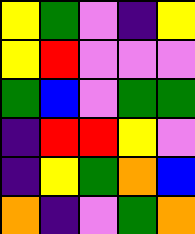[["yellow", "green", "violet", "indigo", "yellow"], ["yellow", "red", "violet", "violet", "violet"], ["green", "blue", "violet", "green", "green"], ["indigo", "red", "red", "yellow", "violet"], ["indigo", "yellow", "green", "orange", "blue"], ["orange", "indigo", "violet", "green", "orange"]]